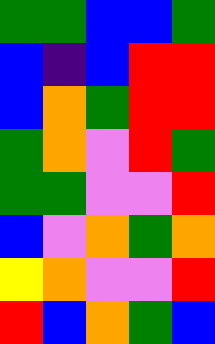[["green", "green", "blue", "blue", "green"], ["blue", "indigo", "blue", "red", "red"], ["blue", "orange", "green", "red", "red"], ["green", "orange", "violet", "red", "green"], ["green", "green", "violet", "violet", "red"], ["blue", "violet", "orange", "green", "orange"], ["yellow", "orange", "violet", "violet", "red"], ["red", "blue", "orange", "green", "blue"]]